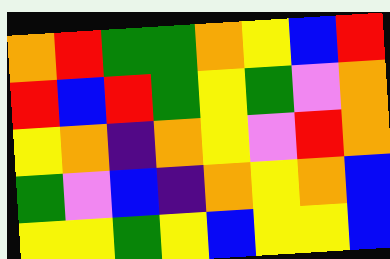[["orange", "red", "green", "green", "orange", "yellow", "blue", "red"], ["red", "blue", "red", "green", "yellow", "green", "violet", "orange"], ["yellow", "orange", "indigo", "orange", "yellow", "violet", "red", "orange"], ["green", "violet", "blue", "indigo", "orange", "yellow", "orange", "blue"], ["yellow", "yellow", "green", "yellow", "blue", "yellow", "yellow", "blue"]]